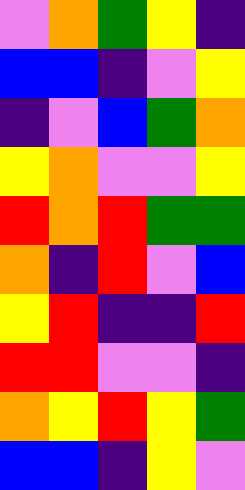[["violet", "orange", "green", "yellow", "indigo"], ["blue", "blue", "indigo", "violet", "yellow"], ["indigo", "violet", "blue", "green", "orange"], ["yellow", "orange", "violet", "violet", "yellow"], ["red", "orange", "red", "green", "green"], ["orange", "indigo", "red", "violet", "blue"], ["yellow", "red", "indigo", "indigo", "red"], ["red", "red", "violet", "violet", "indigo"], ["orange", "yellow", "red", "yellow", "green"], ["blue", "blue", "indigo", "yellow", "violet"]]